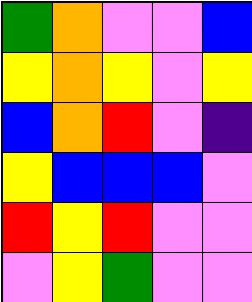[["green", "orange", "violet", "violet", "blue"], ["yellow", "orange", "yellow", "violet", "yellow"], ["blue", "orange", "red", "violet", "indigo"], ["yellow", "blue", "blue", "blue", "violet"], ["red", "yellow", "red", "violet", "violet"], ["violet", "yellow", "green", "violet", "violet"]]